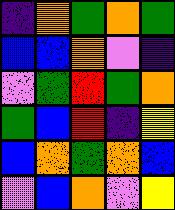[["indigo", "orange", "green", "orange", "green"], ["blue", "blue", "orange", "violet", "indigo"], ["violet", "green", "red", "green", "orange"], ["green", "blue", "red", "indigo", "yellow"], ["blue", "orange", "green", "orange", "blue"], ["violet", "blue", "orange", "violet", "yellow"]]